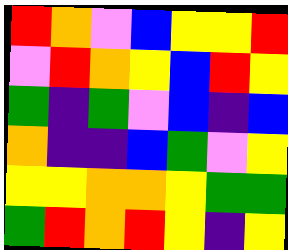[["red", "orange", "violet", "blue", "yellow", "yellow", "red"], ["violet", "red", "orange", "yellow", "blue", "red", "yellow"], ["green", "indigo", "green", "violet", "blue", "indigo", "blue"], ["orange", "indigo", "indigo", "blue", "green", "violet", "yellow"], ["yellow", "yellow", "orange", "orange", "yellow", "green", "green"], ["green", "red", "orange", "red", "yellow", "indigo", "yellow"]]